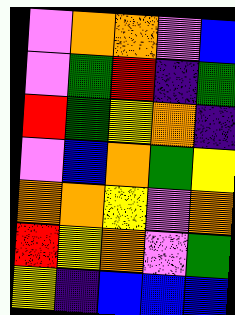[["violet", "orange", "orange", "violet", "blue"], ["violet", "green", "red", "indigo", "green"], ["red", "green", "yellow", "orange", "indigo"], ["violet", "blue", "orange", "green", "yellow"], ["orange", "orange", "yellow", "violet", "orange"], ["red", "yellow", "orange", "violet", "green"], ["yellow", "indigo", "blue", "blue", "blue"]]